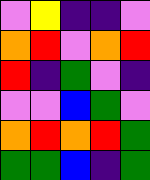[["violet", "yellow", "indigo", "indigo", "violet"], ["orange", "red", "violet", "orange", "red"], ["red", "indigo", "green", "violet", "indigo"], ["violet", "violet", "blue", "green", "violet"], ["orange", "red", "orange", "red", "green"], ["green", "green", "blue", "indigo", "green"]]